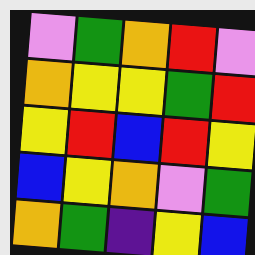[["violet", "green", "orange", "red", "violet"], ["orange", "yellow", "yellow", "green", "red"], ["yellow", "red", "blue", "red", "yellow"], ["blue", "yellow", "orange", "violet", "green"], ["orange", "green", "indigo", "yellow", "blue"]]